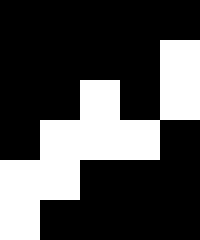[["black", "black", "black", "black", "black"], ["black", "black", "black", "black", "white"], ["black", "black", "white", "black", "white"], ["black", "white", "white", "white", "black"], ["white", "white", "black", "black", "black"], ["white", "black", "black", "black", "black"]]